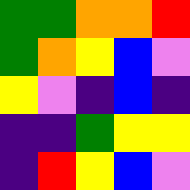[["green", "green", "orange", "orange", "red"], ["green", "orange", "yellow", "blue", "violet"], ["yellow", "violet", "indigo", "blue", "indigo"], ["indigo", "indigo", "green", "yellow", "yellow"], ["indigo", "red", "yellow", "blue", "violet"]]